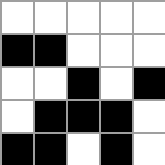[["white", "white", "white", "white", "white"], ["black", "black", "white", "white", "white"], ["white", "white", "black", "white", "black"], ["white", "black", "black", "black", "white"], ["black", "black", "white", "black", "white"]]